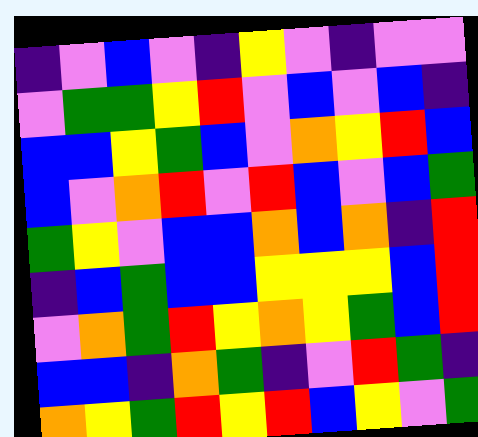[["indigo", "violet", "blue", "violet", "indigo", "yellow", "violet", "indigo", "violet", "violet"], ["violet", "green", "green", "yellow", "red", "violet", "blue", "violet", "blue", "indigo"], ["blue", "blue", "yellow", "green", "blue", "violet", "orange", "yellow", "red", "blue"], ["blue", "violet", "orange", "red", "violet", "red", "blue", "violet", "blue", "green"], ["green", "yellow", "violet", "blue", "blue", "orange", "blue", "orange", "indigo", "red"], ["indigo", "blue", "green", "blue", "blue", "yellow", "yellow", "yellow", "blue", "red"], ["violet", "orange", "green", "red", "yellow", "orange", "yellow", "green", "blue", "red"], ["blue", "blue", "indigo", "orange", "green", "indigo", "violet", "red", "green", "indigo"], ["orange", "yellow", "green", "red", "yellow", "red", "blue", "yellow", "violet", "green"]]